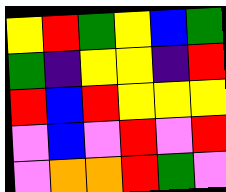[["yellow", "red", "green", "yellow", "blue", "green"], ["green", "indigo", "yellow", "yellow", "indigo", "red"], ["red", "blue", "red", "yellow", "yellow", "yellow"], ["violet", "blue", "violet", "red", "violet", "red"], ["violet", "orange", "orange", "red", "green", "violet"]]